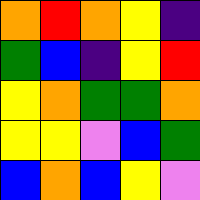[["orange", "red", "orange", "yellow", "indigo"], ["green", "blue", "indigo", "yellow", "red"], ["yellow", "orange", "green", "green", "orange"], ["yellow", "yellow", "violet", "blue", "green"], ["blue", "orange", "blue", "yellow", "violet"]]